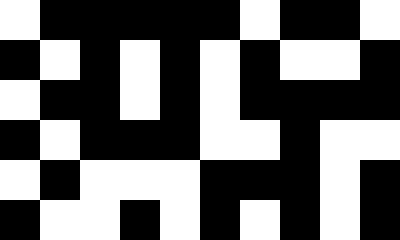[["white", "black", "black", "black", "black", "black", "white", "black", "black", "white"], ["black", "white", "black", "white", "black", "white", "black", "white", "white", "black"], ["white", "black", "black", "white", "black", "white", "black", "black", "black", "black"], ["black", "white", "black", "black", "black", "white", "white", "black", "white", "white"], ["white", "black", "white", "white", "white", "black", "black", "black", "white", "black"], ["black", "white", "white", "black", "white", "black", "white", "black", "white", "black"]]